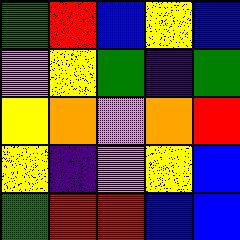[["green", "red", "blue", "yellow", "blue"], ["violet", "yellow", "green", "indigo", "green"], ["yellow", "orange", "violet", "orange", "red"], ["yellow", "indigo", "violet", "yellow", "blue"], ["green", "red", "red", "blue", "blue"]]